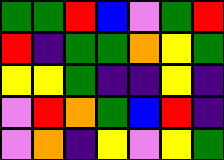[["green", "green", "red", "blue", "violet", "green", "red"], ["red", "indigo", "green", "green", "orange", "yellow", "green"], ["yellow", "yellow", "green", "indigo", "indigo", "yellow", "indigo"], ["violet", "red", "orange", "green", "blue", "red", "indigo"], ["violet", "orange", "indigo", "yellow", "violet", "yellow", "green"]]